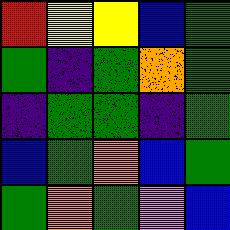[["red", "yellow", "yellow", "blue", "green"], ["green", "indigo", "green", "orange", "green"], ["indigo", "green", "green", "indigo", "green"], ["blue", "green", "orange", "blue", "green"], ["green", "orange", "green", "violet", "blue"]]